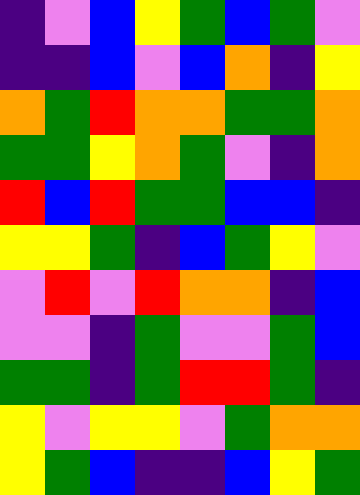[["indigo", "violet", "blue", "yellow", "green", "blue", "green", "violet"], ["indigo", "indigo", "blue", "violet", "blue", "orange", "indigo", "yellow"], ["orange", "green", "red", "orange", "orange", "green", "green", "orange"], ["green", "green", "yellow", "orange", "green", "violet", "indigo", "orange"], ["red", "blue", "red", "green", "green", "blue", "blue", "indigo"], ["yellow", "yellow", "green", "indigo", "blue", "green", "yellow", "violet"], ["violet", "red", "violet", "red", "orange", "orange", "indigo", "blue"], ["violet", "violet", "indigo", "green", "violet", "violet", "green", "blue"], ["green", "green", "indigo", "green", "red", "red", "green", "indigo"], ["yellow", "violet", "yellow", "yellow", "violet", "green", "orange", "orange"], ["yellow", "green", "blue", "indigo", "indigo", "blue", "yellow", "green"]]